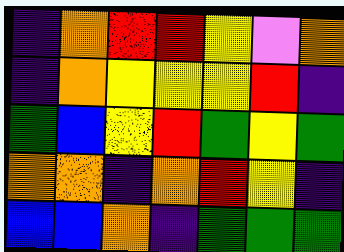[["indigo", "orange", "red", "red", "yellow", "violet", "orange"], ["indigo", "orange", "yellow", "yellow", "yellow", "red", "indigo"], ["green", "blue", "yellow", "red", "green", "yellow", "green"], ["orange", "orange", "indigo", "orange", "red", "yellow", "indigo"], ["blue", "blue", "orange", "indigo", "green", "green", "green"]]